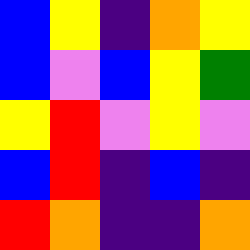[["blue", "yellow", "indigo", "orange", "yellow"], ["blue", "violet", "blue", "yellow", "green"], ["yellow", "red", "violet", "yellow", "violet"], ["blue", "red", "indigo", "blue", "indigo"], ["red", "orange", "indigo", "indigo", "orange"]]